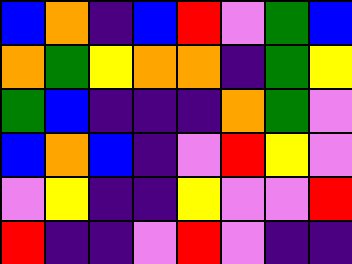[["blue", "orange", "indigo", "blue", "red", "violet", "green", "blue"], ["orange", "green", "yellow", "orange", "orange", "indigo", "green", "yellow"], ["green", "blue", "indigo", "indigo", "indigo", "orange", "green", "violet"], ["blue", "orange", "blue", "indigo", "violet", "red", "yellow", "violet"], ["violet", "yellow", "indigo", "indigo", "yellow", "violet", "violet", "red"], ["red", "indigo", "indigo", "violet", "red", "violet", "indigo", "indigo"]]